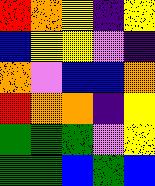[["red", "orange", "yellow", "indigo", "yellow"], ["blue", "yellow", "yellow", "violet", "indigo"], ["orange", "violet", "blue", "blue", "orange"], ["red", "orange", "orange", "indigo", "yellow"], ["green", "green", "green", "violet", "yellow"], ["green", "green", "blue", "green", "blue"]]